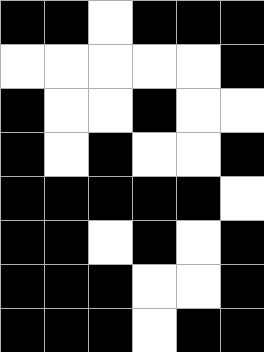[["black", "black", "white", "black", "black", "black"], ["white", "white", "white", "white", "white", "black"], ["black", "white", "white", "black", "white", "white"], ["black", "white", "black", "white", "white", "black"], ["black", "black", "black", "black", "black", "white"], ["black", "black", "white", "black", "white", "black"], ["black", "black", "black", "white", "white", "black"], ["black", "black", "black", "white", "black", "black"]]